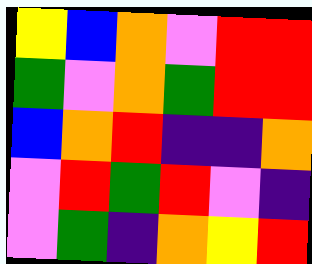[["yellow", "blue", "orange", "violet", "red", "red"], ["green", "violet", "orange", "green", "red", "red"], ["blue", "orange", "red", "indigo", "indigo", "orange"], ["violet", "red", "green", "red", "violet", "indigo"], ["violet", "green", "indigo", "orange", "yellow", "red"]]